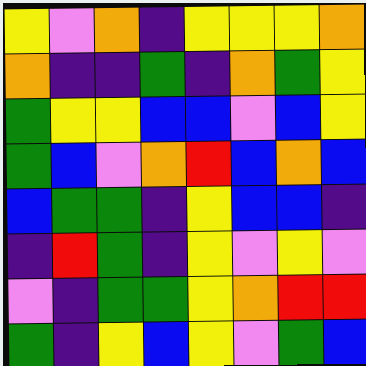[["yellow", "violet", "orange", "indigo", "yellow", "yellow", "yellow", "orange"], ["orange", "indigo", "indigo", "green", "indigo", "orange", "green", "yellow"], ["green", "yellow", "yellow", "blue", "blue", "violet", "blue", "yellow"], ["green", "blue", "violet", "orange", "red", "blue", "orange", "blue"], ["blue", "green", "green", "indigo", "yellow", "blue", "blue", "indigo"], ["indigo", "red", "green", "indigo", "yellow", "violet", "yellow", "violet"], ["violet", "indigo", "green", "green", "yellow", "orange", "red", "red"], ["green", "indigo", "yellow", "blue", "yellow", "violet", "green", "blue"]]